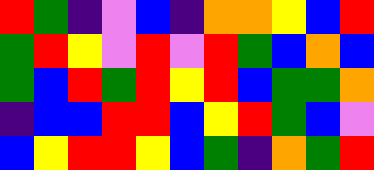[["red", "green", "indigo", "violet", "blue", "indigo", "orange", "orange", "yellow", "blue", "red"], ["green", "red", "yellow", "violet", "red", "violet", "red", "green", "blue", "orange", "blue"], ["green", "blue", "red", "green", "red", "yellow", "red", "blue", "green", "green", "orange"], ["indigo", "blue", "blue", "red", "red", "blue", "yellow", "red", "green", "blue", "violet"], ["blue", "yellow", "red", "red", "yellow", "blue", "green", "indigo", "orange", "green", "red"]]